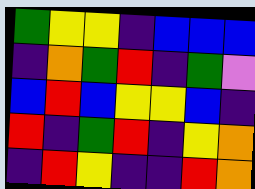[["green", "yellow", "yellow", "indigo", "blue", "blue", "blue"], ["indigo", "orange", "green", "red", "indigo", "green", "violet"], ["blue", "red", "blue", "yellow", "yellow", "blue", "indigo"], ["red", "indigo", "green", "red", "indigo", "yellow", "orange"], ["indigo", "red", "yellow", "indigo", "indigo", "red", "orange"]]